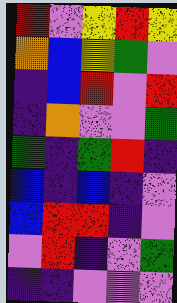[["red", "violet", "yellow", "red", "yellow"], ["orange", "blue", "yellow", "green", "violet"], ["indigo", "blue", "red", "violet", "red"], ["indigo", "orange", "violet", "violet", "green"], ["green", "indigo", "green", "red", "indigo"], ["blue", "indigo", "blue", "indigo", "violet"], ["blue", "red", "red", "indigo", "violet"], ["violet", "red", "indigo", "violet", "green"], ["indigo", "indigo", "violet", "violet", "violet"]]